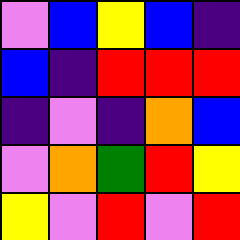[["violet", "blue", "yellow", "blue", "indigo"], ["blue", "indigo", "red", "red", "red"], ["indigo", "violet", "indigo", "orange", "blue"], ["violet", "orange", "green", "red", "yellow"], ["yellow", "violet", "red", "violet", "red"]]